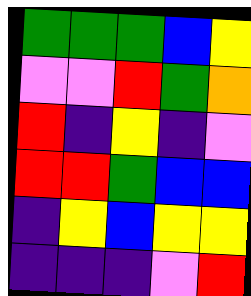[["green", "green", "green", "blue", "yellow"], ["violet", "violet", "red", "green", "orange"], ["red", "indigo", "yellow", "indigo", "violet"], ["red", "red", "green", "blue", "blue"], ["indigo", "yellow", "blue", "yellow", "yellow"], ["indigo", "indigo", "indigo", "violet", "red"]]